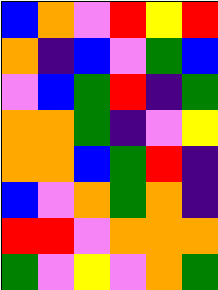[["blue", "orange", "violet", "red", "yellow", "red"], ["orange", "indigo", "blue", "violet", "green", "blue"], ["violet", "blue", "green", "red", "indigo", "green"], ["orange", "orange", "green", "indigo", "violet", "yellow"], ["orange", "orange", "blue", "green", "red", "indigo"], ["blue", "violet", "orange", "green", "orange", "indigo"], ["red", "red", "violet", "orange", "orange", "orange"], ["green", "violet", "yellow", "violet", "orange", "green"]]